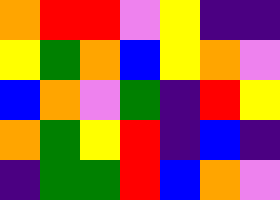[["orange", "red", "red", "violet", "yellow", "indigo", "indigo"], ["yellow", "green", "orange", "blue", "yellow", "orange", "violet"], ["blue", "orange", "violet", "green", "indigo", "red", "yellow"], ["orange", "green", "yellow", "red", "indigo", "blue", "indigo"], ["indigo", "green", "green", "red", "blue", "orange", "violet"]]